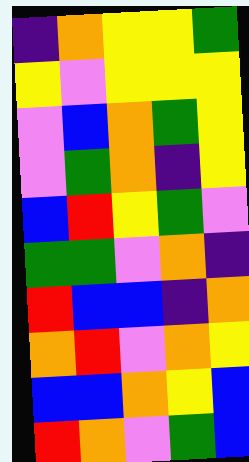[["indigo", "orange", "yellow", "yellow", "green"], ["yellow", "violet", "yellow", "yellow", "yellow"], ["violet", "blue", "orange", "green", "yellow"], ["violet", "green", "orange", "indigo", "yellow"], ["blue", "red", "yellow", "green", "violet"], ["green", "green", "violet", "orange", "indigo"], ["red", "blue", "blue", "indigo", "orange"], ["orange", "red", "violet", "orange", "yellow"], ["blue", "blue", "orange", "yellow", "blue"], ["red", "orange", "violet", "green", "blue"]]